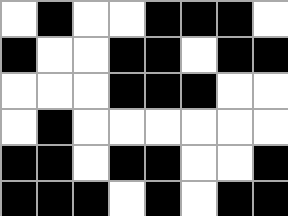[["white", "black", "white", "white", "black", "black", "black", "white"], ["black", "white", "white", "black", "black", "white", "black", "black"], ["white", "white", "white", "black", "black", "black", "white", "white"], ["white", "black", "white", "white", "white", "white", "white", "white"], ["black", "black", "white", "black", "black", "white", "white", "black"], ["black", "black", "black", "white", "black", "white", "black", "black"]]